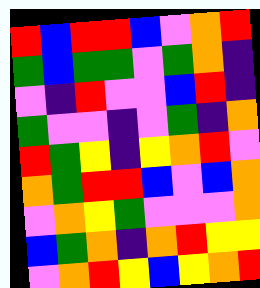[["red", "blue", "red", "red", "blue", "violet", "orange", "red"], ["green", "blue", "green", "green", "violet", "green", "orange", "indigo"], ["violet", "indigo", "red", "violet", "violet", "blue", "red", "indigo"], ["green", "violet", "violet", "indigo", "violet", "green", "indigo", "orange"], ["red", "green", "yellow", "indigo", "yellow", "orange", "red", "violet"], ["orange", "green", "red", "red", "blue", "violet", "blue", "orange"], ["violet", "orange", "yellow", "green", "violet", "violet", "violet", "orange"], ["blue", "green", "orange", "indigo", "orange", "red", "yellow", "yellow"], ["violet", "orange", "red", "yellow", "blue", "yellow", "orange", "red"]]